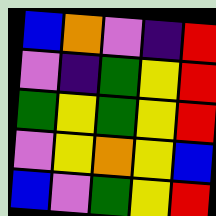[["blue", "orange", "violet", "indigo", "red"], ["violet", "indigo", "green", "yellow", "red"], ["green", "yellow", "green", "yellow", "red"], ["violet", "yellow", "orange", "yellow", "blue"], ["blue", "violet", "green", "yellow", "red"]]